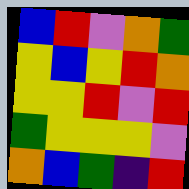[["blue", "red", "violet", "orange", "green"], ["yellow", "blue", "yellow", "red", "orange"], ["yellow", "yellow", "red", "violet", "red"], ["green", "yellow", "yellow", "yellow", "violet"], ["orange", "blue", "green", "indigo", "red"]]